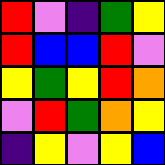[["red", "violet", "indigo", "green", "yellow"], ["red", "blue", "blue", "red", "violet"], ["yellow", "green", "yellow", "red", "orange"], ["violet", "red", "green", "orange", "yellow"], ["indigo", "yellow", "violet", "yellow", "blue"]]